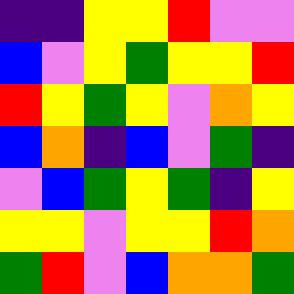[["indigo", "indigo", "yellow", "yellow", "red", "violet", "violet"], ["blue", "violet", "yellow", "green", "yellow", "yellow", "red"], ["red", "yellow", "green", "yellow", "violet", "orange", "yellow"], ["blue", "orange", "indigo", "blue", "violet", "green", "indigo"], ["violet", "blue", "green", "yellow", "green", "indigo", "yellow"], ["yellow", "yellow", "violet", "yellow", "yellow", "red", "orange"], ["green", "red", "violet", "blue", "orange", "orange", "green"]]